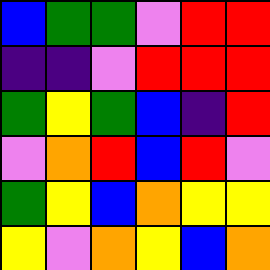[["blue", "green", "green", "violet", "red", "red"], ["indigo", "indigo", "violet", "red", "red", "red"], ["green", "yellow", "green", "blue", "indigo", "red"], ["violet", "orange", "red", "blue", "red", "violet"], ["green", "yellow", "blue", "orange", "yellow", "yellow"], ["yellow", "violet", "orange", "yellow", "blue", "orange"]]